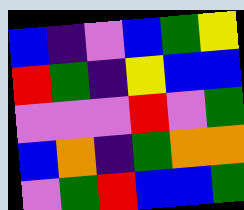[["blue", "indigo", "violet", "blue", "green", "yellow"], ["red", "green", "indigo", "yellow", "blue", "blue"], ["violet", "violet", "violet", "red", "violet", "green"], ["blue", "orange", "indigo", "green", "orange", "orange"], ["violet", "green", "red", "blue", "blue", "green"]]